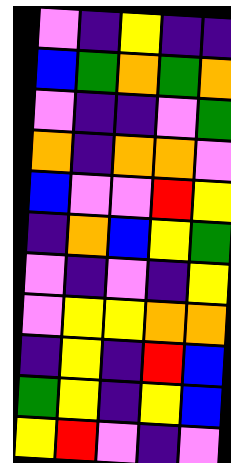[["violet", "indigo", "yellow", "indigo", "indigo"], ["blue", "green", "orange", "green", "orange"], ["violet", "indigo", "indigo", "violet", "green"], ["orange", "indigo", "orange", "orange", "violet"], ["blue", "violet", "violet", "red", "yellow"], ["indigo", "orange", "blue", "yellow", "green"], ["violet", "indigo", "violet", "indigo", "yellow"], ["violet", "yellow", "yellow", "orange", "orange"], ["indigo", "yellow", "indigo", "red", "blue"], ["green", "yellow", "indigo", "yellow", "blue"], ["yellow", "red", "violet", "indigo", "violet"]]